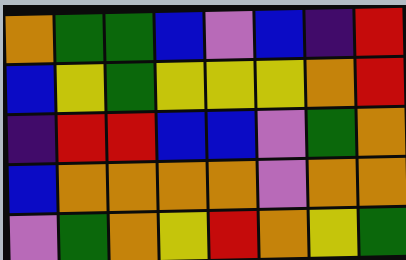[["orange", "green", "green", "blue", "violet", "blue", "indigo", "red"], ["blue", "yellow", "green", "yellow", "yellow", "yellow", "orange", "red"], ["indigo", "red", "red", "blue", "blue", "violet", "green", "orange"], ["blue", "orange", "orange", "orange", "orange", "violet", "orange", "orange"], ["violet", "green", "orange", "yellow", "red", "orange", "yellow", "green"]]